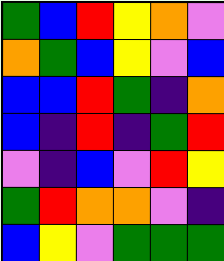[["green", "blue", "red", "yellow", "orange", "violet"], ["orange", "green", "blue", "yellow", "violet", "blue"], ["blue", "blue", "red", "green", "indigo", "orange"], ["blue", "indigo", "red", "indigo", "green", "red"], ["violet", "indigo", "blue", "violet", "red", "yellow"], ["green", "red", "orange", "orange", "violet", "indigo"], ["blue", "yellow", "violet", "green", "green", "green"]]